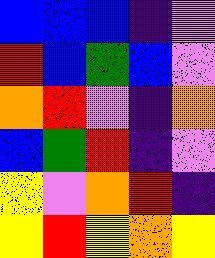[["blue", "blue", "blue", "indigo", "violet"], ["red", "blue", "green", "blue", "violet"], ["orange", "red", "violet", "indigo", "orange"], ["blue", "green", "red", "indigo", "violet"], ["yellow", "violet", "orange", "red", "indigo"], ["yellow", "red", "yellow", "orange", "yellow"]]